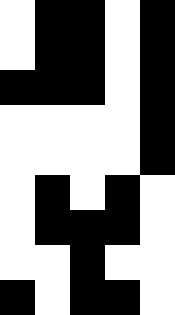[["white", "black", "black", "white", "black"], ["white", "black", "black", "white", "black"], ["black", "black", "black", "white", "black"], ["white", "white", "white", "white", "black"], ["white", "white", "white", "white", "black"], ["white", "black", "white", "black", "white"], ["white", "black", "black", "black", "white"], ["white", "white", "black", "white", "white"], ["black", "white", "black", "black", "white"]]